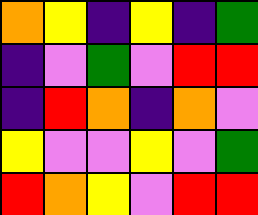[["orange", "yellow", "indigo", "yellow", "indigo", "green"], ["indigo", "violet", "green", "violet", "red", "red"], ["indigo", "red", "orange", "indigo", "orange", "violet"], ["yellow", "violet", "violet", "yellow", "violet", "green"], ["red", "orange", "yellow", "violet", "red", "red"]]